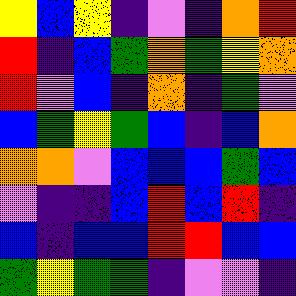[["yellow", "blue", "yellow", "indigo", "violet", "indigo", "orange", "red"], ["red", "indigo", "blue", "green", "orange", "green", "yellow", "orange"], ["red", "violet", "blue", "indigo", "orange", "indigo", "green", "violet"], ["blue", "green", "yellow", "green", "blue", "indigo", "blue", "orange"], ["orange", "orange", "violet", "blue", "blue", "blue", "green", "blue"], ["violet", "indigo", "indigo", "blue", "red", "blue", "red", "indigo"], ["blue", "indigo", "blue", "blue", "red", "red", "blue", "blue"], ["green", "yellow", "green", "green", "indigo", "violet", "violet", "indigo"]]